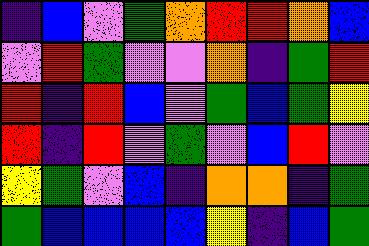[["indigo", "blue", "violet", "green", "orange", "red", "red", "orange", "blue"], ["violet", "red", "green", "violet", "violet", "orange", "indigo", "green", "red"], ["red", "indigo", "red", "blue", "violet", "green", "blue", "green", "yellow"], ["red", "indigo", "red", "violet", "green", "violet", "blue", "red", "violet"], ["yellow", "green", "violet", "blue", "indigo", "orange", "orange", "indigo", "green"], ["green", "blue", "blue", "blue", "blue", "yellow", "indigo", "blue", "green"]]